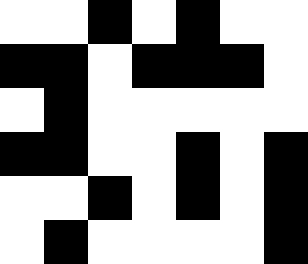[["white", "white", "black", "white", "black", "white", "white"], ["black", "black", "white", "black", "black", "black", "white"], ["white", "black", "white", "white", "white", "white", "white"], ["black", "black", "white", "white", "black", "white", "black"], ["white", "white", "black", "white", "black", "white", "black"], ["white", "black", "white", "white", "white", "white", "black"]]